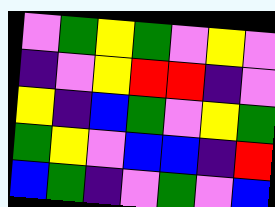[["violet", "green", "yellow", "green", "violet", "yellow", "violet"], ["indigo", "violet", "yellow", "red", "red", "indigo", "violet"], ["yellow", "indigo", "blue", "green", "violet", "yellow", "green"], ["green", "yellow", "violet", "blue", "blue", "indigo", "red"], ["blue", "green", "indigo", "violet", "green", "violet", "blue"]]